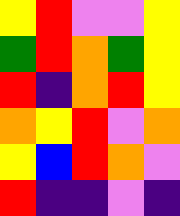[["yellow", "red", "violet", "violet", "yellow"], ["green", "red", "orange", "green", "yellow"], ["red", "indigo", "orange", "red", "yellow"], ["orange", "yellow", "red", "violet", "orange"], ["yellow", "blue", "red", "orange", "violet"], ["red", "indigo", "indigo", "violet", "indigo"]]